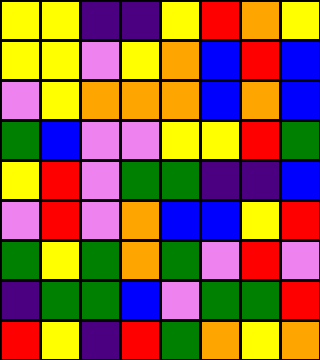[["yellow", "yellow", "indigo", "indigo", "yellow", "red", "orange", "yellow"], ["yellow", "yellow", "violet", "yellow", "orange", "blue", "red", "blue"], ["violet", "yellow", "orange", "orange", "orange", "blue", "orange", "blue"], ["green", "blue", "violet", "violet", "yellow", "yellow", "red", "green"], ["yellow", "red", "violet", "green", "green", "indigo", "indigo", "blue"], ["violet", "red", "violet", "orange", "blue", "blue", "yellow", "red"], ["green", "yellow", "green", "orange", "green", "violet", "red", "violet"], ["indigo", "green", "green", "blue", "violet", "green", "green", "red"], ["red", "yellow", "indigo", "red", "green", "orange", "yellow", "orange"]]